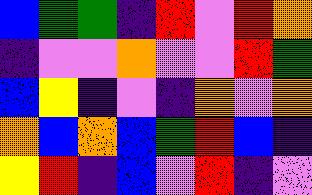[["blue", "green", "green", "indigo", "red", "violet", "red", "orange"], ["indigo", "violet", "violet", "orange", "violet", "violet", "red", "green"], ["blue", "yellow", "indigo", "violet", "indigo", "orange", "violet", "orange"], ["orange", "blue", "orange", "blue", "green", "red", "blue", "indigo"], ["yellow", "red", "indigo", "blue", "violet", "red", "indigo", "violet"]]